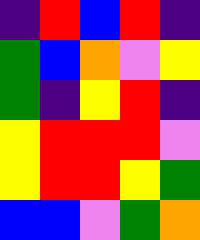[["indigo", "red", "blue", "red", "indigo"], ["green", "blue", "orange", "violet", "yellow"], ["green", "indigo", "yellow", "red", "indigo"], ["yellow", "red", "red", "red", "violet"], ["yellow", "red", "red", "yellow", "green"], ["blue", "blue", "violet", "green", "orange"]]